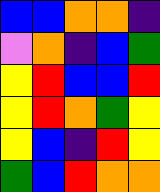[["blue", "blue", "orange", "orange", "indigo"], ["violet", "orange", "indigo", "blue", "green"], ["yellow", "red", "blue", "blue", "red"], ["yellow", "red", "orange", "green", "yellow"], ["yellow", "blue", "indigo", "red", "yellow"], ["green", "blue", "red", "orange", "orange"]]